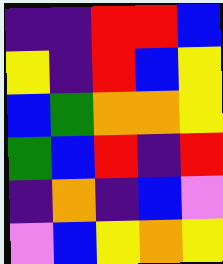[["indigo", "indigo", "red", "red", "blue"], ["yellow", "indigo", "red", "blue", "yellow"], ["blue", "green", "orange", "orange", "yellow"], ["green", "blue", "red", "indigo", "red"], ["indigo", "orange", "indigo", "blue", "violet"], ["violet", "blue", "yellow", "orange", "yellow"]]